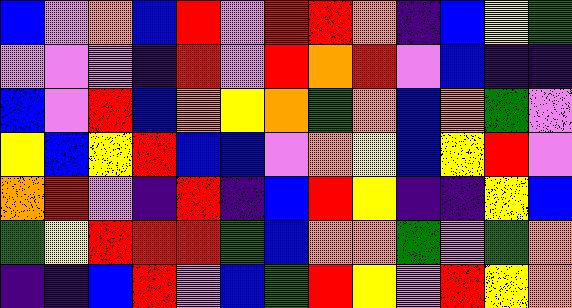[["blue", "violet", "orange", "blue", "red", "violet", "red", "red", "orange", "indigo", "blue", "yellow", "green"], ["violet", "violet", "violet", "indigo", "red", "violet", "red", "orange", "red", "violet", "blue", "indigo", "indigo"], ["blue", "violet", "red", "blue", "orange", "yellow", "orange", "green", "orange", "blue", "orange", "green", "violet"], ["yellow", "blue", "yellow", "red", "blue", "blue", "violet", "orange", "yellow", "blue", "yellow", "red", "violet"], ["orange", "red", "violet", "indigo", "red", "indigo", "blue", "red", "yellow", "indigo", "indigo", "yellow", "blue"], ["green", "yellow", "red", "red", "red", "green", "blue", "orange", "orange", "green", "violet", "green", "orange"], ["indigo", "indigo", "blue", "red", "violet", "blue", "green", "red", "yellow", "violet", "red", "yellow", "orange"]]